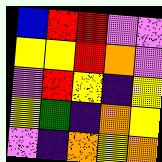[["blue", "red", "red", "violet", "violet"], ["yellow", "yellow", "red", "orange", "violet"], ["violet", "red", "yellow", "indigo", "yellow"], ["yellow", "green", "indigo", "orange", "yellow"], ["violet", "indigo", "orange", "yellow", "orange"]]